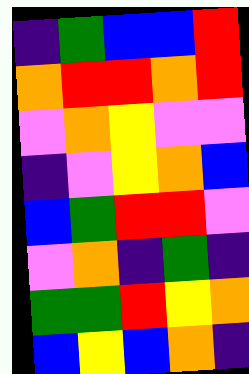[["indigo", "green", "blue", "blue", "red"], ["orange", "red", "red", "orange", "red"], ["violet", "orange", "yellow", "violet", "violet"], ["indigo", "violet", "yellow", "orange", "blue"], ["blue", "green", "red", "red", "violet"], ["violet", "orange", "indigo", "green", "indigo"], ["green", "green", "red", "yellow", "orange"], ["blue", "yellow", "blue", "orange", "indigo"]]